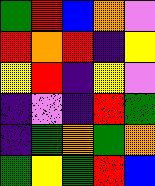[["green", "red", "blue", "orange", "violet"], ["red", "orange", "red", "indigo", "yellow"], ["yellow", "red", "indigo", "yellow", "violet"], ["indigo", "violet", "indigo", "red", "green"], ["indigo", "green", "orange", "green", "orange"], ["green", "yellow", "green", "red", "blue"]]